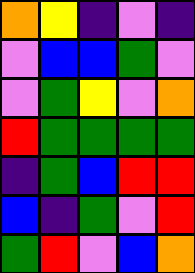[["orange", "yellow", "indigo", "violet", "indigo"], ["violet", "blue", "blue", "green", "violet"], ["violet", "green", "yellow", "violet", "orange"], ["red", "green", "green", "green", "green"], ["indigo", "green", "blue", "red", "red"], ["blue", "indigo", "green", "violet", "red"], ["green", "red", "violet", "blue", "orange"]]